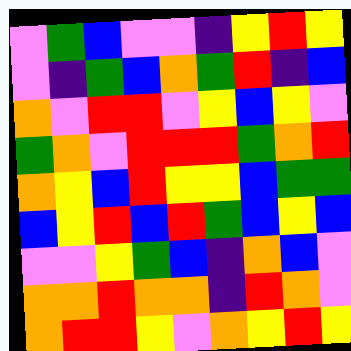[["violet", "green", "blue", "violet", "violet", "indigo", "yellow", "red", "yellow"], ["violet", "indigo", "green", "blue", "orange", "green", "red", "indigo", "blue"], ["orange", "violet", "red", "red", "violet", "yellow", "blue", "yellow", "violet"], ["green", "orange", "violet", "red", "red", "red", "green", "orange", "red"], ["orange", "yellow", "blue", "red", "yellow", "yellow", "blue", "green", "green"], ["blue", "yellow", "red", "blue", "red", "green", "blue", "yellow", "blue"], ["violet", "violet", "yellow", "green", "blue", "indigo", "orange", "blue", "violet"], ["orange", "orange", "red", "orange", "orange", "indigo", "red", "orange", "violet"], ["orange", "red", "red", "yellow", "violet", "orange", "yellow", "red", "yellow"]]